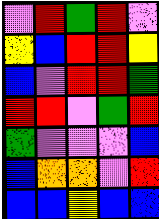[["violet", "red", "green", "red", "violet"], ["yellow", "blue", "red", "red", "yellow"], ["blue", "violet", "red", "red", "green"], ["red", "red", "violet", "green", "red"], ["green", "violet", "violet", "violet", "blue"], ["blue", "orange", "orange", "violet", "red"], ["blue", "blue", "yellow", "blue", "blue"]]